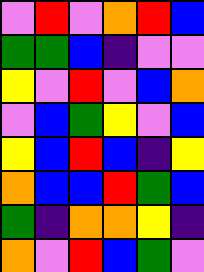[["violet", "red", "violet", "orange", "red", "blue"], ["green", "green", "blue", "indigo", "violet", "violet"], ["yellow", "violet", "red", "violet", "blue", "orange"], ["violet", "blue", "green", "yellow", "violet", "blue"], ["yellow", "blue", "red", "blue", "indigo", "yellow"], ["orange", "blue", "blue", "red", "green", "blue"], ["green", "indigo", "orange", "orange", "yellow", "indigo"], ["orange", "violet", "red", "blue", "green", "violet"]]